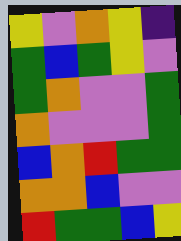[["yellow", "violet", "orange", "yellow", "indigo"], ["green", "blue", "green", "yellow", "violet"], ["green", "orange", "violet", "violet", "green"], ["orange", "violet", "violet", "violet", "green"], ["blue", "orange", "red", "green", "green"], ["orange", "orange", "blue", "violet", "violet"], ["red", "green", "green", "blue", "yellow"]]